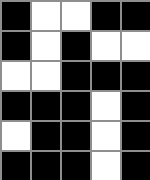[["black", "white", "white", "black", "black"], ["black", "white", "black", "white", "white"], ["white", "white", "black", "black", "black"], ["black", "black", "black", "white", "black"], ["white", "black", "black", "white", "black"], ["black", "black", "black", "white", "black"]]